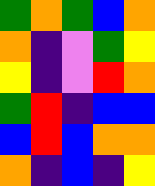[["green", "orange", "green", "blue", "orange"], ["orange", "indigo", "violet", "green", "yellow"], ["yellow", "indigo", "violet", "red", "orange"], ["green", "red", "indigo", "blue", "blue"], ["blue", "red", "blue", "orange", "orange"], ["orange", "indigo", "blue", "indigo", "yellow"]]